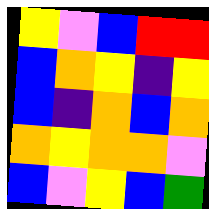[["yellow", "violet", "blue", "red", "red"], ["blue", "orange", "yellow", "indigo", "yellow"], ["blue", "indigo", "orange", "blue", "orange"], ["orange", "yellow", "orange", "orange", "violet"], ["blue", "violet", "yellow", "blue", "green"]]